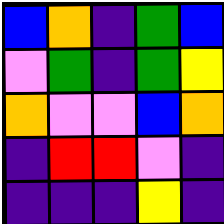[["blue", "orange", "indigo", "green", "blue"], ["violet", "green", "indigo", "green", "yellow"], ["orange", "violet", "violet", "blue", "orange"], ["indigo", "red", "red", "violet", "indigo"], ["indigo", "indigo", "indigo", "yellow", "indigo"]]